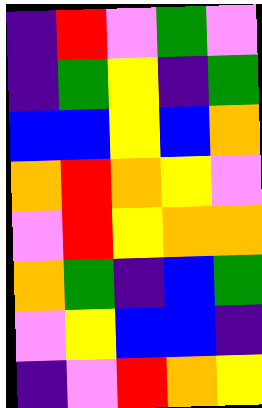[["indigo", "red", "violet", "green", "violet"], ["indigo", "green", "yellow", "indigo", "green"], ["blue", "blue", "yellow", "blue", "orange"], ["orange", "red", "orange", "yellow", "violet"], ["violet", "red", "yellow", "orange", "orange"], ["orange", "green", "indigo", "blue", "green"], ["violet", "yellow", "blue", "blue", "indigo"], ["indigo", "violet", "red", "orange", "yellow"]]